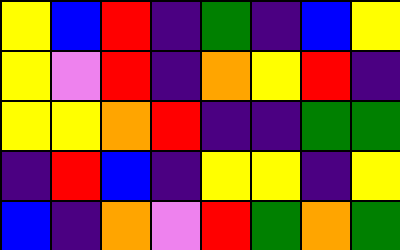[["yellow", "blue", "red", "indigo", "green", "indigo", "blue", "yellow"], ["yellow", "violet", "red", "indigo", "orange", "yellow", "red", "indigo"], ["yellow", "yellow", "orange", "red", "indigo", "indigo", "green", "green"], ["indigo", "red", "blue", "indigo", "yellow", "yellow", "indigo", "yellow"], ["blue", "indigo", "orange", "violet", "red", "green", "orange", "green"]]